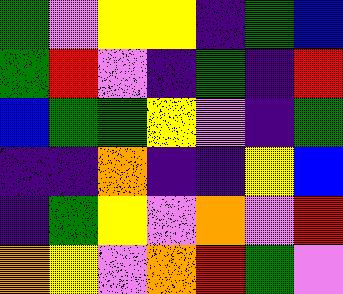[["green", "violet", "yellow", "yellow", "indigo", "green", "blue"], ["green", "red", "violet", "indigo", "green", "indigo", "red"], ["blue", "green", "green", "yellow", "violet", "indigo", "green"], ["indigo", "indigo", "orange", "indigo", "indigo", "yellow", "blue"], ["indigo", "green", "yellow", "violet", "orange", "violet", "red"], ["orange", "yellow", "violet", "orange", "red", "green", "violet"]]